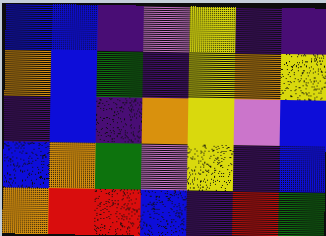[["blue", "blue", "indigo", "violet", "yellow", "indigo", "indigo"], ["orange", "blue", "green", "indigo", "yellow", "orange", "yellow"], ["indigo", "blue", "indigo", "orange", "yellow", "violet", "blue"], ["blue", "orange", "green", "violet", "yellow", "indigo", "blue"], ["orange", "red", "red", "blue", "indigo", "red", "green"]]